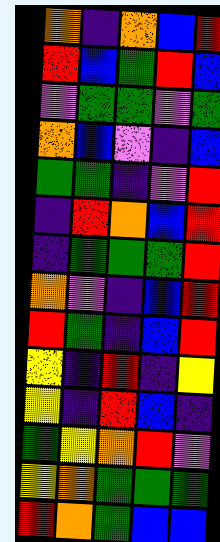[["orange", "indigo", "orange", "blue", "red"], ["red", "blue", "green", "red", "blue"], ["violet", "green", "green", "violet", "green"], ["orange", "blue", "violet", "indigo", "blue"], ["green", "green", "indigo", "violet", "red"], ["indigo", "red", "orange", "blue", "red"], ["indigo", "green", "green", "green", "red"], ["orange", "violet", "indigo", "blue", "red"], ["red", "green", "indigo", "blue", "red"], ["yellow", "indigo", "red", "indigo", "yellow"], ["yellow", "indigo", "red", "blue", "indigo"], ["green", "yellow", "orange", "red", "violet"], ["yellow", "orange", "green", "green", "green"], ["red", "orange", "green", "blue", "blue"]]